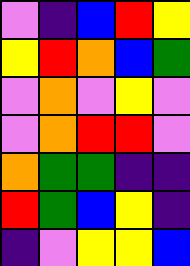[["violet", "indigo", "blue", "red", "yellow"], ["yellow", "red", "orange", "blue", "green"], ["violet", "orange", "violet", "yellow", "violet"], ["violet", "orange", "red", "red", "violet"], ["orange", "green", "green", "indigo", "indigo"], ["red", "green", "blue", "yellow", "indigo"], ["indigo", "violet", "yellow", "yellow", "blue"]]